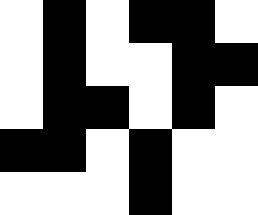[["white", "black", "white", "black", "black", "white"], ["white", "black", "white", "white", "black", "black"], ["white", "black", "black", "white", "black", "white"], ["black", "black", "white", "black", "white", "white"], ["white", "white", "white", "black", "white", "white"]]